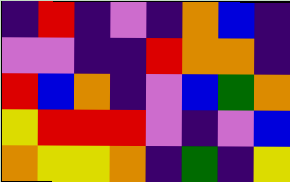[["indigo", "red", "indigo", "violet", "indigo", "orange", "blue", "indigo"], ["violet", "violet", "indigo", "indigo", "red", "orange", "orange", "indigo"], ["red", "blue", "orange", "indigo", "violet", "blue", "green", "orange"], ["yellow", "red", "red", "red", "violet", "indigo", "violet", "blue"], ["orange", "yellow", "yellow", "orange", "indigo", "green", "indigo", "yellow"]]